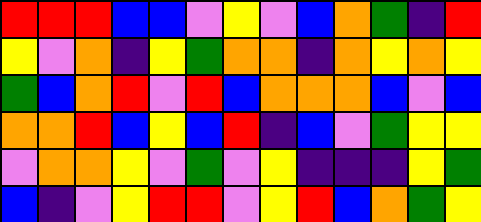[["red", "red", "red", "blue", "blue", "violet", "yellow", "violet", "blue", "orange", "green", "indigo", "red"], ["yellow", "violet", "orange", "indigo", "yellow", "green", "orange", "orange", "indigo", "orange", "yellow", "orange", "yellow"], ["green", "blue", "orange", "red", "violet", "red", "blue", "orange", "orange", "orange", "blue", "violet", "blue"], ["orange", "orange", "red", "blue", "yellow", "blue", "red", "indigo", "blue", "violet", "green", "yellow", "yellow"], ["violet", "orange", "orange", "yellow", "violet", "green", "violet", "yellow", "indigo", "indigo", "indigo", "yellow", "green"], ["blue", "indigo", "violet", "yellow", "red", "red", "violet", "yellow", "red", "blue", "orange", "green", "yellow"]]